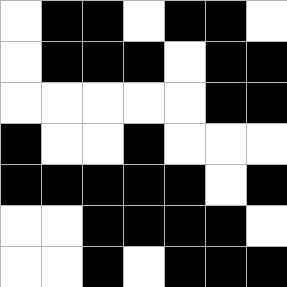[["white", "black", "black", "white", "black", "black", "white"], ["white", "black", "black", "black", "white", "black", "black"], ["white", "white", "white", "white", "white", "black", "black"], ["black", "white", "white", "black", "white", "white", "white"], ["black", "black", "black", "black", "black", "white", "black"], ["white", "white", "black", "black", "black", "black", "white"], ["white", "white", "black", "white", "black", "black", "black"]]